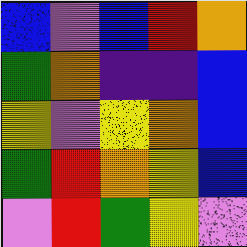[["blue", "violet", "blue", "red", "orange"], ["green", "orange", "indigo", "indigo", "blue"], ["yellow", "violet", "yellow", "orange", "blue"], ["green", "red", "orange", "yellow", "blue"], ["violet", "red", "green", "yellow", "violet"]]